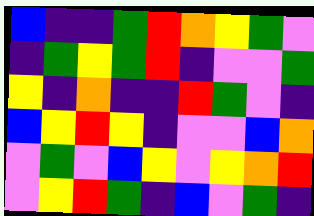[["blue", "indigo", "indigo", "green", "red", "orange", "yellow", "green", "violet"], ["indigo", "green", "yellow", "green", "red", "indigo", "violet", "violet", "green"], ["yellow", "indigo", "orange", "indigo", "indigo", "red", "green", "violet", "indigo"], ["blue", "yellow", "red", "yellow", "indigo", "violet", "violet", "blue", "orange"], ["violet", "green", "violet", "blue", "yellow", "violet", "yellow", "orange", "red"], ["violet", "yellow", "red", "green", "indigo", "blue", "violet", "green", "indigo"]]